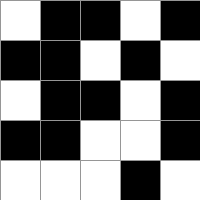[["white", "black", "black", "white", "black"], ["black", "black", "white", "black", "white"], ["white", "black", "black", "white", "black"], ["black", "black", "white", "white", "black"], ["white", "white", "white", "black", "white"]]